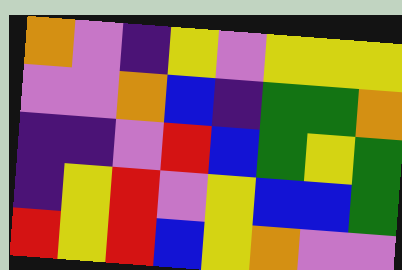[["orange", "violet", "indigo", "yellow", "violet", "yellow", "yellow", "yellow"], ["violet", "violet", "orange", "blue", "indigo", "green", "green", "orange"], ["indigo", "indigo", "violet", "red", "blue", "green", "yellow", "green"], ["indigo", "yellow", "red", "violet", "yellow", "blue", "blue", "green"], ["red", "yellow", "red", "blue", "yellow", "orange", "violet", "violet"]]